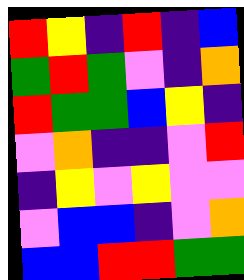[["red", "yellow", "indigo", "red", "indigo", "blue"], ["green", "red", "green", "violet", "indigo", "orange"], ["red", "green", "green", "blue", "yellow", "indigo"], ["violet", "orange", "indigo", "indigo", "violet", "red"], ["indigo", "yellow", "violet", "yellow", "violet", "violet"], ["violet", "blue", "blue", "indigo", "violet", "orange"], ["blue", "blue", "red", "red", "green", "green"]]